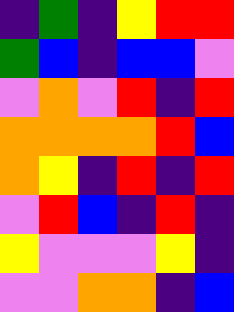[["indigo", "green", "indigo", "yellow", "red", "red"], ["green", "blue", "indigo", "blue", "blue", "violet"], ["violet", "orange", "violet", "red", "indigo", "red"], ["orange", "orange", "orange", "orange", "red", "blue"], ["orange", "yellow", "indigo", "red", "indigo", "red"], ["violet", "red", "blue", "indigo", "red", "indigo"], ["yellow", "violet", "violet", "violet", "yellow", "indigo"], ["violet", "violet", "orange", "orange", "indigo", "blue"]]